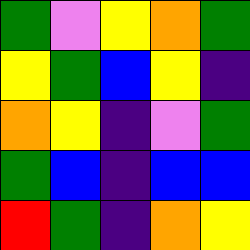[["green", "violet", "yellow", "orange", "green"], ["yellow", "green", "blue", "yellow", "indigo"], ["orange", "yellow", "indigo", "violet", "green"], ["green", "blue", "indigo", "blue", "blue"], ["red", "green", "indigo", "orange", "yellow"]]